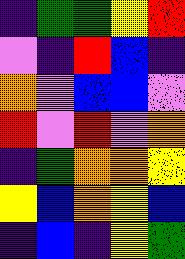[["indigo", "green", "green", "yellow", "red"], ["violet", "indigo", "red", "blue", "indigo"], ["orange", "violet", "blue", "blue", "violet"], ["red", "violet", "red", "violet", "orange"], ["indigo", "green", "orange", "orange", "yellow"], ["yellow", "blue", "orange", "yellow", "blue"], ["indigo", "blue", "indigo", "yellow", "green"]]